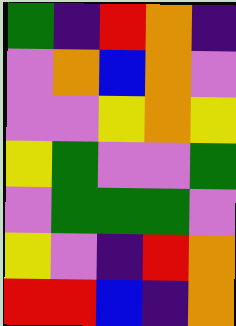[["green", "indigo", "red", "orange", "indigo"], ["violet", "orange", "blue", "orange", "violet"], ["violet", "violet", "yellow", "orange", "yellow"], ["yellow", "green", "violet", "violet", "green"], ["violet", "green", "green", "green", "violet"], ["yellow", "violet", "indigo", "red", "orange"], ["red", "red", "blue", "indigo", "orange"]]